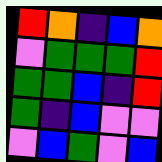[["red", "orange", "indigo", "blue", "orange"], ["violet", "green", "green", "green", "red"], ["green", "green", "blue", "indigo", "red"], ["green", "indigo", "blue", "violet", "violet"], ["violet", "blue", "green", "violet", "blue"]]